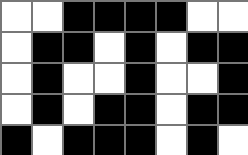[["white", "white", "black", "black", "black", "black", "white", "white"], ["white", "black", "black", "white", "black", "white", "black", "black"], ["white", "black", "white", "white", "black", "white", "white", "black"], ["white", "black", "white", "black", "black", "white", "black", "black"], ["black", "white", "black", "black", "black", "white", "black", "white"]]